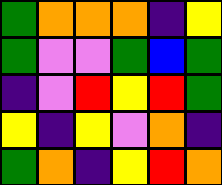[["green", "orange", "orange", "orange", "indigo", "yellow"], ["green", "violet", "violet", "green", "blue", "green"], ["indigo", "violet", "red", "yellow", "red", "green"], ["yellow", "indigo", "yellow", "violet", "orange", "indigo"], ["green", "orange", "indigo", "yellow", "red", "orange"]]